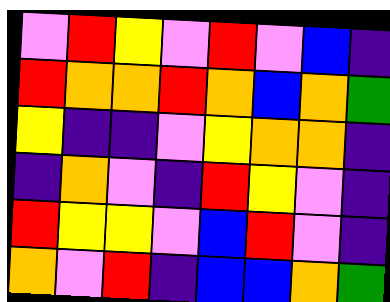[["violet", "red", "yellow", "violet", "red", "violet", "blue", "indigo"], ["red", "orange", "orange", "red", "orange", "blue", "orange", "green"], ["yellow", "indigo", "indigo", "violet", "yellow", "orange", "orange", "indigo"], ["indigo", "orange", "violet", "indigo", "red", "yellow", "violet", "indigo"], ["red", "yellow", "yellow", "violet", "blue", "red", "violet", "indigo"], ["orange", "violet", "red", "indigo", "blue", "blue", "orange", "green"]]